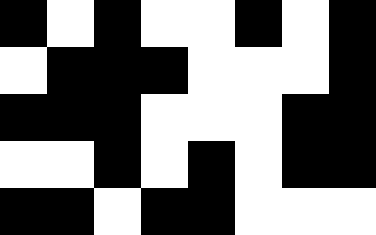[["black", "white", "black", "white", "white", "black", "white", "black"], ["white", "black", "black", "black", "white", "white", "white", "black"], ["black", "black", "black", "white", "white", "white", "black", "black"], ["white", "white", "black", "white", "black", "white", "black", "black"], ["black", "black", "white", "black", "black", "white", "white", "white"]]